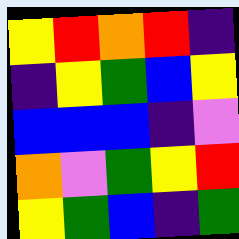[["yellow", "red", "orange", "red", "indigo"], ["indigo", "yellow", "green", "blue", "yellow"], ["blue", "blue", "blue", "indigo", "violet"], ["orange", "violet", "green", "yellow", "red"], ["yellow", "green", "blue", "indigo", "green"]]